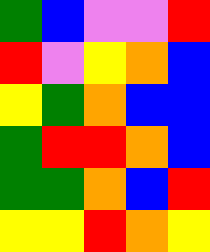[["green", "blue", "violet", "violet", "red"], ["red", "violet", "yellow", "orange", "blue"], ["yellow", "green", "orange", "blue", "blue"], ["green", "red", "red", "orange", "blue"], ["green", "green", "orange", "blue", "red"], ["yellow", "yellow", "red", "orange", "yellow"]]